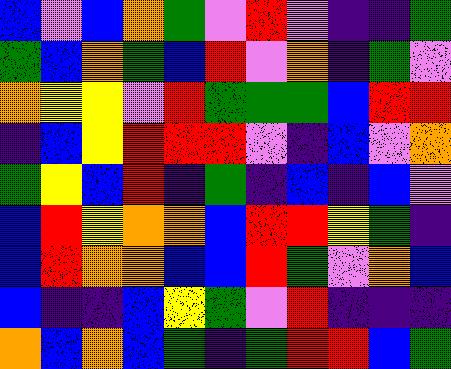[["blue", "violet", "blue", "orange", "green", "violet", "red", "violet", "indigo", "indigo", "green"], ["green", "blue", "orange", "green", "blue", "red", "violet", "orange", "indigo", "green", "violet"], ["orange", "yellow", "yellow", "violet", "red", "green", "green", "green", "blue", "red", "red"], ["indigo", "blue", "yellow", "red", "red", "red", "violet", "indigo", "blue", "violet", "orange"], ["green", "yellow", "blue", "red", "indigo", "green", "indigo", "blue", "indigo", "blue", "violet"], ["blue", "red", "yellow", "orange", "orange", "blue", "red", "red", "yellow", "green", "indigo"], ["blue", "red", "orange", "orange", "blue", "blue", "red", "green", "violet", "orange", "blue"], ["blue", "indigo", "indigo", "blue", "yellow", "green", "violet", "red", "indigo", "indigo", "indigo"], ["orange", "blue", "orange", "blue", "green", "indigo", "green", "red", "red", "blue", "green"]]